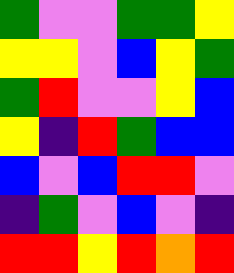[["green", "violet", "violet", "green", "green", "yellow"], ["yellow", "yellow", "violet", "blue", "yellow", "green"], ["green", "red", "violet", "violet", "yellow", "blue"], ["yellow", "indigo", "red", "green", "blue", "blue"], ["blue", "violet", "blue", "red", "red", "violet"], ["indigo", "green", "violet", "blue", "violet", "indigo"], ["red", "red", "yellow", "red", "orange", "red"]]